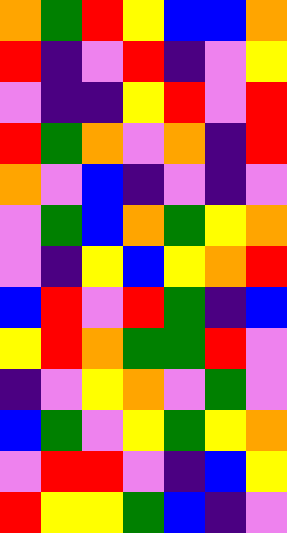[["orange", "green", "red", "yellow", "blue", "blue", "orange"], ["red", "indigo", "violet", "red", "indigo", "violet", "yellow"], ["violet", "indigo", "indigo", "yellow", "red", "violet", "red"], ["red", "green", "orange", "violet", "orange", "indigo", "red"], ["orange", "violet", "blue", "indigo", "violet", "indigo", "violet"], ["violet", "green", "blue", "orange", "green", "yellow", "orange"], ["violet", "indigo", "yellow", "blue", "yellow", "orange", "red"], ["blue", "red", "violet", "red", "green", "indigo", "blue"], ["yellow", "red", "orange", "green", "green", "red", "violet"], ["indigo", "violet", "yellow", "orange", "violet", "green", "violet"], ["blue", "green", "violet", "yellow", "green", "yellow", "orange"], ["violet", "red", "red", "violet", "indigo", "blue", "yellow"], ["red", "yellow", "yellow", "green", "blue", "indigo", "violet"]]